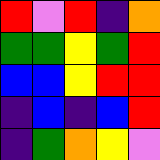[["red", "violet", "red", "indigo", "orange"], ["green", "green", "yellow", "green", "red"], ["blue", "blue", "yellow", "red", "red"], ["indigo", "blue", "indigo", "blue", "red"], ["indigo", "green", "orange", "yellow", "violet"]]